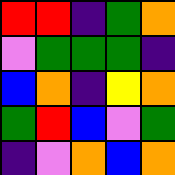[["red", "red", "indigo", "green", "orange"], ["violet", "green", "green", "green", "indigo"], ["blue", "orange", "indigo", "yellow", "orange"], ["green", "red", "blue", "violet", "green"], ["indigo", "violet", "orange", "blue", "orange"]]